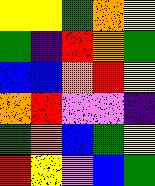[["yellow", "yellow", "green", "orange", "yellow"], ["green", "indigo", "red", "orange", "green"], ["blue", "blue", "orange", "red", "yellow"], ["orange", "red", "violet", "violet", "indigo"], ["green", "orange", "blue", "green", "yellow"], ["red", "yellow", "violet", "blue", "green"]]